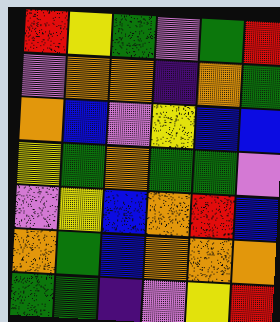[["red", "yellow", "green", "violet", "green", "red"], ["violet", "orange", "orange", "indigo", "orange", "green"], ["orange", "blue", "violet", "yellow", "blue", "blue"], ["yellow", "green", "orange", "green", "green", "violet"], ["violet", "yellow", "blue", "orange", "red", "blue"], ["orange", "green", "blue", "orange", "orange", "orange"], ["green", "green", "indigo", "violet", "yellow", "red"]]